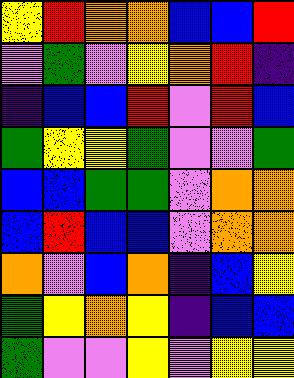[["yellow", "red", "orange", "orange", "blue", "blue", "red"], ["violet", "green", "violet", "yellow", "orange", "red", "indigo"], ["indigo", "blue", "blue", "red", "violet", "red", "blue"], ["green", "yellow", "yellow", "green", "violet", "violet", "green"], ["blue", "blue", "green", "green", "violet", "orange", "orange"], ["blue", "red", "blue", "blue", "violet", "orange", "orange"], ["orange", "violet", "blue", "orange", "indigo", "blue", "yellow"], ["green", "yellow", "orange", "yellow", "indigo", "blue", "blue"], ["green", "violet", "violet", "yellow", "violet", "yellow", "yellow"]]